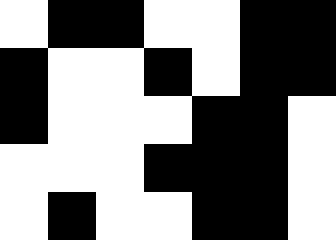[["white", "black", "black", "white", "white", "black", "black"], ["black", "white", "white", "black", "white", "black", "black"], ["black", "white", "white", "white", "black", "black", "white"], ["white", "white", "white", "black", "black", "black", "white"], ["white", "black", "white", "white", "black", "black", "white"]]